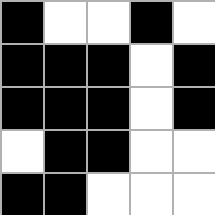[["black", "white", "white", "black", "white"], ["black", "black", "black", "white", "black"], ["black", "black", "black", "white", "black"], ["white", "black", "black", "white", "white"], ["black", "black", "white", "white", "white"]]